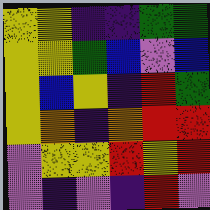[["yellow", "yellow", "indigo", "indigo", "green", "green"], ["yellow", "yellow", "green", "blue", "violet", "blue"], ["yellow", "blue", "yellow", "indigo", "red", "green"], ["yellow", "orange", "indigo", "orange", "red", "red"], ["violet", "yellow", "yellow", "red", "yellow", "red"], ["violet", "indigo", "violet", "indigo", "red", "violet"]]